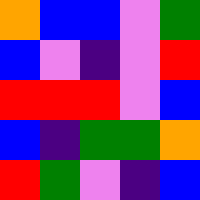[["orange", "blue", "blue", "violet", "green"], ["blue", "violet", "indigo", "violet", "red"], ["red", "red", "red", "violet", "blue"], ["blue", "indigo", "green", "green", "orange"], ["red", "green", "violet", "indigo", "blue"]]